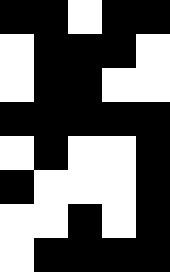[["black", "black", "white", "black", "black"], ["white", "black", "black", "black", "white"], ["white", "black", "black", "white", "white"], ["black", "black", "black", "black", "black"], ["white", "black", "white", "white", "black"], ["black", "white", "white", "white", "black"], ["white", "white", "black", "white", "black"], ["white", "black", "black", "black", "black"]]